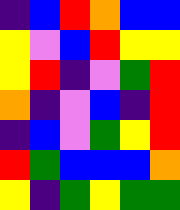[["indigo", "blue", "red", "orange", "blue", "blue"], ["yellow", "violet", "blue", "red", "yellow", "yellow"], ["yellow", "red", "indigo", "violet", "green", "red"], ["orange", "indigo", "violet", "blue", "indigo", "red"], ["indigo", "blue", "violet", "green", "yellow", "red"], ["red", "green", "blue", "blue", "blue", "orange"], ["yellow", "indigo", "green", "yellow", "green", "green"]]